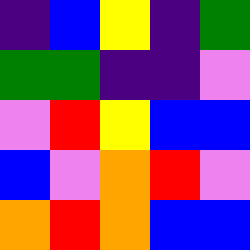[["indigo", "blue", "yellow", "indigo", "green"], ["green", "green", "indigo", "indigo", "violet"], ["violet", "red", "yellow", "blue", "blue"], ["blue", "violet", "orange", "red", "violet"], ["orange", "red", "orange", "blue", "blue"]]